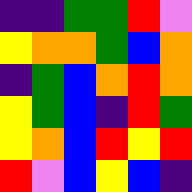[["indigo", "indigo", "green", "green", "red", "violet"], ["yellow", "orange", "orange", "green", "blue", "orange"], ["indigo", "green", "blue", "orange", "red", "orange"], ["yellow", "green", "blue", "indigo", "red", "green"], ["yellow", "orange", "blue", "red", "yellow", "red"], ["red", "violet", "blue", "yellow", "blue", "indigo"]]